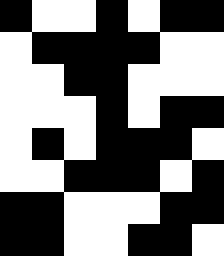[["black", "white", "white", "black", "white", "black", "black"], ["white", "black", "black", "black", "black", "white", "white"], ["white", "white", "black", "black", "white", "white", "white"], ["white", "white", "white", "black", "white", "black", "black"], ["white", "black", "white", "black", "black", "black", "white"], ["white", "white", "black", "black", "black", "white", "black"], ["black", "black", "white", "white", "white", "black", "black"], ["black", "black", "white", "white", "black", "black", "white"]]